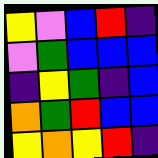[["yellow", "violet", "blue", "red", "indigo"], ["violet", "green", "blue", "blue", "blue"], ["indigo", "yellow", "green", "indigo", "blue"], ["orange", "green", "red", "blue", "blue"], ["yellow", "orange", "yellow", "red", "indigo"]]